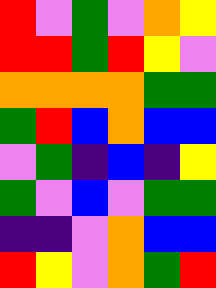[["red", "violet", "green", "violet", "orange", "yellow"], ["red", "red", "green", "red", "yellow", "violet"], ["orange", "orange", "orange", "orange", "green", "green"], ["green", "red", "blue", "orange", "blue", "blue"], ["violet", "green", "indigo", "blue", "indigo", "yellow"], ["green", "violet", "blue", "violet", "green", "green"], ["indigo", "indigo", "violet", "orange", "blue", "blue"], ["red", "yellow", "violet", "orange", "green", "red"]]